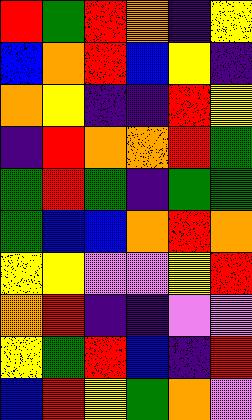[["red", "green", "red", "orange", "indigo", "yellow"], ["blue", "orange", "red", "blue", "yellow", "indigo"], ["orange", "yellow", "indigo", "indigo", "red", "yellow"], ["indigo", "red", "orange", "orange", "red", "green"], ["green", "red", "green", "indigo", "green", "green"], ["green", "blue", "blue", "orange", "red", "orange"], ["yellow", "yellow", "violet", "violet", "yellow", "red"], ["orange", "red", "indigo", "indigo", "violet", "violet"], ["yellow", "green", "red", "blue", "indigo", "red"], ["blue", "red", "yellow", "green", "orange", "violet"]]